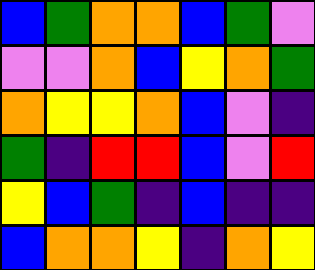[["blue", "green", "orange", "orange", "blue", "green", "violet"], ["violet", "violet", "orange", "blue", "yellow", "orange", "green"], ["orange", "yellow", "yellow", "orange", "blue", "violet", "indigo"], ["green", "indigo", "red", "red", "blue", "violet", "red"], ["yellow", "blue", "green", "indigo", "blue", "indigo", "indigo"], ["blue", "orange", "orange", "yellow", "indigo", "orange", "yellow"]]